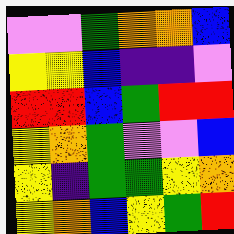[["violet", "violet", "green", "orange", "orange", "blue"], ["yellow", "yellow", "blue", "indigo", "indigo", "violet"], ["red", "red", "blue", "green", "red", "red"], ["yellow", "orange", "green", "violet", "violet", "blue"], ["yellow", "indigo", "green", "green", "yellow", "orange"], ["yellow", "orange", "blue", "yellow", "green", "red"]]